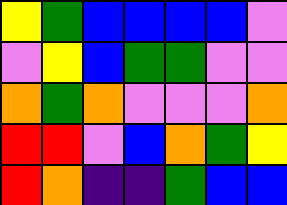[["yellow", "green", "blue", "blue", "blue", "blue", "violet"], ["violet", "yellow", "blue", "green", "green", "violet", "violet"], ["orange", "green", "orange", "violet", "violet", "violet", "orange"], ["red", "red", "violet", "blue", "orange", "green", "yellow"], ["red", "orange", "indigo", "indigo", "green", "blue", "blue"]]